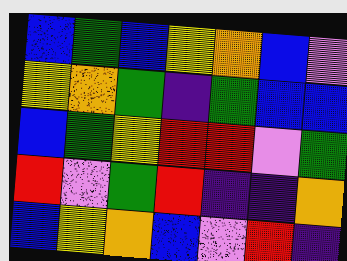[["blue", "green", "blue", "yellow", "orange", "blue", "violet"], ["yellow", "orange", "green", "indigo", "green", "blue", "blue"], ["blue", "green", "yellow", "red", "red", "violet", "green"], ["red", "violet", "green", "red", "indigo", "indigo", "orange"], ["blue", "yellow", "orange", "blue", "violet", "red", "indigo"]]